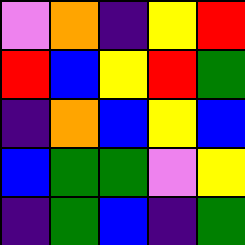[["violet", "orange", "indigo", "yellow", "red"], ["red", "blue", "yellow", "red", "green"], ["indigo", "orange", "blue", "yellow", "blue"], ["blue", "green", "green", "violet", "yellow"], ["indigo", "green", "blue", "indigo", "green"]]